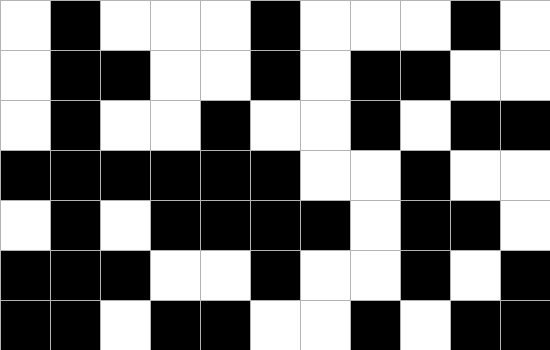[["white", "black", "white", "white", "white", "black", "white", "white", "white", "black", "white"], ["white", "black", "black", "white", "white", "black", "white", "black", "black", "white", "white"], ["white", "black", "white", "white", "black", "white", "white", "black", "white", "black", "black"], ["black", "black", "black", "black", "black", "black", "white", "white", "black", "white", "white"], ["white", "black", "white", "black", "black", "black", "black", "white", "black", "black", "white"], ["black", "black", "black", "white", "white", "black", "white", "white", "black", "white", "black"], ["black", "black", "white", "black", "black", "white", "white", "black", "white", "black", "black"]]